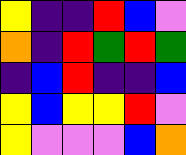[["yellow", "indigo", "indigo", "red", "blue", "violet"], ["orange", "indigo", "red", "green", "red", "green"], ["indigo", "blue", "red", "indigo", "indigo", "blue"], ["yellow", "blue", "yellow", "yellow", "red", "violet"], ["yellow", "violet", "violet", "violet", "blue", "orange"]]